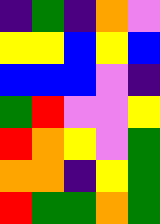[["indigo", "green", "indigo", "orange", "violet"], ["yellow", "yellow", "blue", "yellow", "blue"], ["blue", "blue", "blue", "violet", "indigo"], ["green", "red", "violet", "violet", "yellow"], ["red", "orange", "yellow", "violet", "green"], ["orange", "orange", "indigo", "yellow", "green"], ["red", "green", "green", "orange", "green"]]